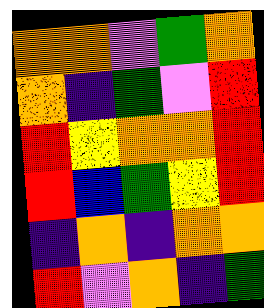[["orange", "orange", "violet", "green", "orange"], ["orange", "indigo", "green", "violet", "red"], ["red", "yellow", "orange", "orange", "red"], ["red", "blue", "green", "yellow", "red"], ["indigo", "orange", "indigo", "orange", "orange"], ["red", "violet", "orange", "indigo", "green"]]